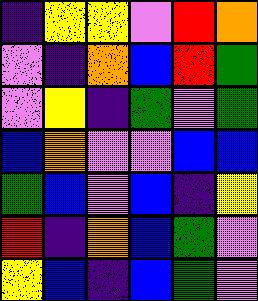[["indigo", "yellow", "yellow", "violet", "red", "orange"], ["violet", "indigo", "orange", "blue", "red", "green"], ["violet", "yellow", "indigo", "green", "violet", "green"], ["blue", "orange", "violet", "violet", "blue", "blue"], ["green", "blue", "violet", "blue", "indigo", "yellow"], ["red", "indigo", "orange", "blue", "green", "violet"], ["yellow", "blue", "indigo", "blue", "green", "violet"]]